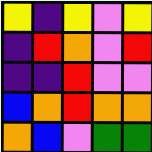[["yellow", "indigo", "yellow", "violet", "yellow"], ["indigo", "red", "orange", "violet", "red"], ["indigo", "indigo", "red", "violet", "violet"], ["blue", "orange", "red", "orange", "orange"], ["orange", "blue", "violet", "green", "green"]]